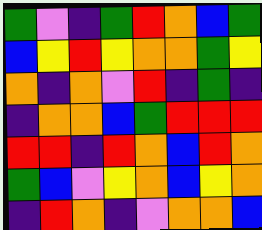[["green", "violet", "indigo", "green", "red", "orange", "blue", "green"], ["blue", "yellow", "red", "yellow", "orange", "orange", "green", "yellow"], ["orange", "indigo", "orange", "violet", "red", "indigo", "green", "indigo"], ["indigo", "orange", "orange", "blue", "green", "red", "red", "red"], ["red", "red", "indigo", "red", "orange", "blue", "red", "orange"], ["green", "blue", "violet", "yellow", "orange", "blue", "yellow", "orange"], ["indigo", "red", "orange", "indigo", "violet", "orange", "orange", "blue"]]